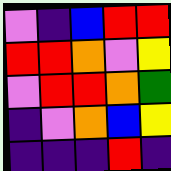[["violet", "indigo", "blue", "red", "red"], ["red", "red", "orange", "violet", "yellow"], ["violet", "red", "red", "orange", "green"], ["indigo", "violet", "orange", "blue", "yellow"], ["indigo", "indigo", "indigo", "red", "indigo"]]